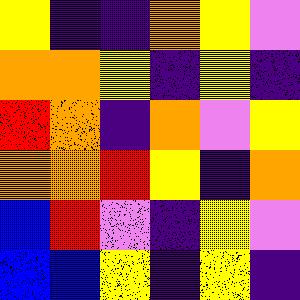[["yellow", "indigo", "indigo", "orange", "yellow", "violet"], ["orange", "orange", "yellow", "indigo", "yellow", "indigo"], ["red", "orange", "indigo", "orange", "violet", "yellow"], ["orange", "orange", "red", "yellow", "indigo", "orange"], ["blue", "red", "violet", "indigo", "yellow", "violet"], ["blue", "blue", "yellow", "indigo", "yellow", "indigo"]]